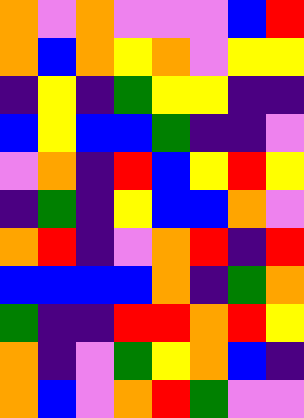[["orange", "violet", "orange", "violet", "violet", "violet", "blue", "red"], ["orange", "blue", "orange", "yellow", "orange", "violet", "yellow", "yellow"], ["indigo", "yellow", "indigo", "green", "yellow", "yellow", "indigo", "indigo"], ["blue", "yellow", "blue", "blue", "green", "indigo", "indigo", "violet"], ["violet", "orange", "indigo", "red", "blue", "yellow", "red", "yellow"], ["indigo", "green", "indigo", "yellow", "blue", "blue", "orange", "violet"], ["orange", "red", "indigo", "violet", "orange", "red", "indigo", "red"], ["blue", "blue", "blue", "blue", "orange", "indigo", "green", "orange"], ["green", "indigo", "indigo", "red", "red", "orange", "red", "yellow"], ["orange", "indigo", "violet", "green", "yellow", "orange", "blue", "indigo"], ["orange", "blue", "violet", "orange", "red", "green", "violet", "violet"]]